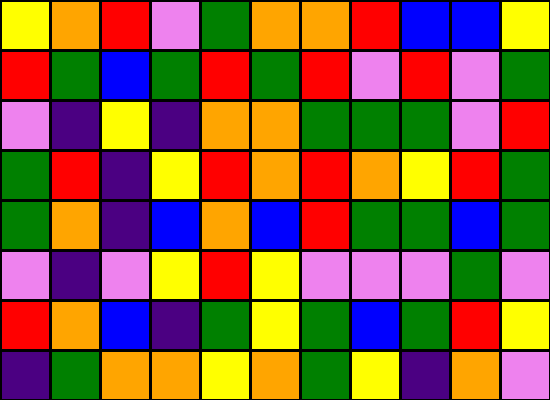[["yellow", "orange", "red", "violet", "green", "orange", "orange", "red", "blue", "blue", "yellow"], ["red", "green", "blue", "green", "red", "green", "red", "violet", "red", "violet", "green"], ["violet", "indigo", "yellow", "indigo", "orange", "orange", "green", "green", "green", "violet", "red"], ["green", "red", "indigo", "yellow", "red", "orange", "red", "orange", "yellow", "red", "green"], ["green", "orange", "indigo", "blue", "orange", "blue", "red", "green", "green", "blue", "green"], ["violet", "indigo", "violet", "yellow", "red", "yellow", "violet", "violet", "violet", "green", "violet"], ["red", "orange", "blue", "indigo", "green", "yellow", "green", "blue", "green", "red", "yellow"], ["indigo", "green", "orange", "orange", "yellow", "orange", "green", "yellow", "indigo", "orange", "violet"]]